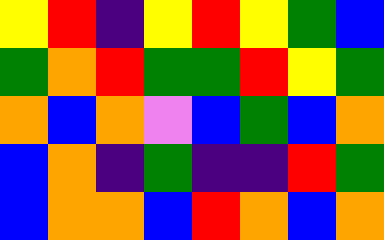[["yellow", "red", "indigo", "yellow", "red", "yellow", "green", "blue"], ["green", "orange", "red", "green", "green", "red", "yellow", "green"], ["orange", "blue", "orange", "violet", "blue", "green", "blue", "orange"], ["blue", "orange", "indigo", "green", "indigo", "indigo", "red", "green"], ["blue", "orange", "orange", "blue", "red", "orange", "blue", "orange"]]